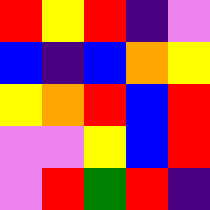[["red", "yellow", "red", "indigo", "violet"], ["blue", "indigo", "blue", "orange", "yellow"], ["yellow", "orange", "red", "blue", "red"], ["violet", "violet", "yellow", "blue", "red"], ["violet", "red", "green", "red", "indigo"]]